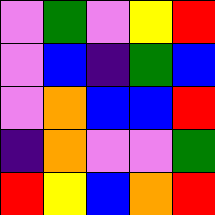[["violet", "green", "violet", "yellow", "red"], ["violet", "blue", "indigo", "green", "blue"], ["violet", "orange", "blue", "blue", "red"], ["indigo", "orange", "violet", "violet", "green"], ["red", "yellow", "blue", "orange", "red"]]